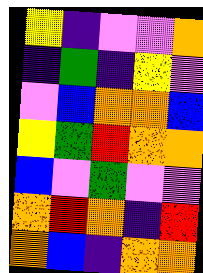[["yellow", "indigo", "violet", "violet", "orange"], ["indigo", "green", "indigo", "yellow", "violet"], ["violet", "blue", "orange", "orange", "blue"], ["yellow", "green", "red", "orange", "orange"], ["blue", "violet", "green", "violet", "violet"], ["orange", "red", "orange", "indigo", "red"], ["orange", "blue", "indigo", "orange", "orange"]]